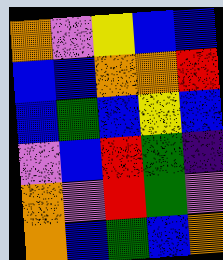[["orange", "violet", "yellow", "blue", "blue"], ["blue", "blue", "orange", "orange", "red"], ["blue", "green", "blue", "yellow", "blue"], ["violet", "blue", "red", "green", "indigo"], ["orange", "violet", "red", "green", "violet"], ["orange", "blue", "green", "blue", "orange"]]